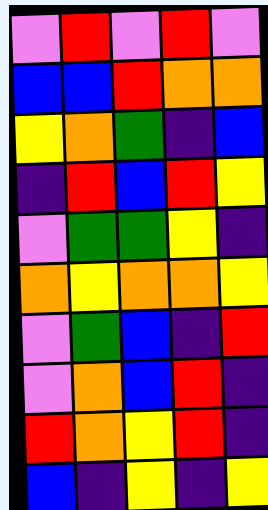[["violet", "red", "violet", "red", "violet"], ["blue", "blue", "red", "orange", "orange"], ["yellow", "orange", "green", "indigo", "blue"], ["indigo", "red", "blue", "red", "yellow"], ["violet", "green", "green", "yellow", "indigo"], ["orange", "yellow", "orange", "orange", "yellow"], ["violet", "green", "blue", "indigo", "red"], ["violet", "orange", "blue", "red", "indigo"], ["red", "orange", "yellow", "red", "indigo"], ["blue", "indigo", "yellow", "indigo", "yellow"]]